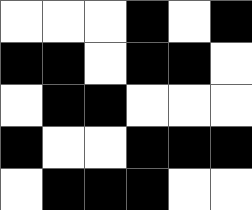[["white", "white", "white", "black", "white", "black"], ["black", "black", "white", "black", "black", "white"], ["white", "black", "black", "white", "white", "white"], ["black", "white", "white", "black", "black", "black"], ["white", "black", "black", "black", "white", "white"]]